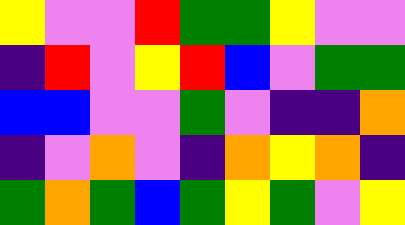[["yellow", "violet", "violet", "red", "green", "green", "yellow", "violet", "violet"], ["indigo", "red", "violet", "yellow", "red", "blue", "violet", "green", "green"], ["blue", "blue", "violet", "violet", "green", "violet", "indigo", "indigo", "orange"], ["indigo", "violet", "orange", "violet", "indigo", "orange", "yellow", "orange", "indigo"], ["green", "orange", "green", "blue", "green", "yellow", "green", "violet", "yellow"]]